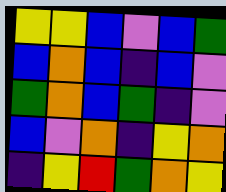[["yellow", "yellow", "blue", "violet", "blue", "green"], ["blue", "orange", "blue", "indigo", "blue", "violet"], ["green", "orange", "blue", "green", "indigo", "violet"], ["blue", "violet", "orange", "indigo", "yellow", "orange"], ["indigo", "yellow", "red", "green", "orange", "yellow"]]